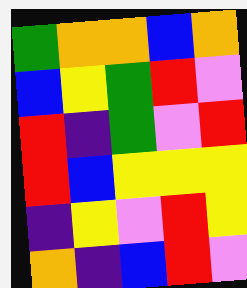[["green", "orange", "orange", "blue", "orange"], ["blue", "yellow", "green", "red", "violet"], ["red", "indigo", "green", "violet", "red"], ["red", "blue", "yellow", "yellow", "yellow"], ["indigo", "yellow", "violet", "red", "yellow"], ["orange", "indigo", "blue", "red", "violet"]]